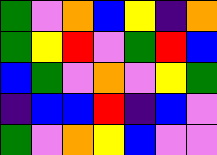[["green", "violet", "orange", "blue", "yellow", "indigo", "orange"], ["green", "yellow", "red", "violet", "green", "red", "blue"], ["blue", "green", "violet", "orange", "violet", "yellow", "green"], ["indigo", "blue", "blue", "red", "indigo", "blue", "violet"], ["green", "violet", "orange", "yellow", "blue", "violet", "violet"]]